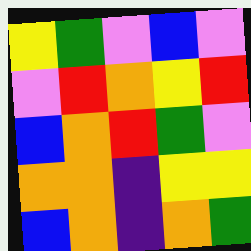[["yellow", "green", "violet", "blue", "violet"], ["violet", "red", "orange", "yellow", "red"], ["blue", "orange", "red", "green", "violet"], ["orange", "orange", "indigo", "yellow", "yellow"], ["blue", "orange", "indigo", "orange", "green"]]